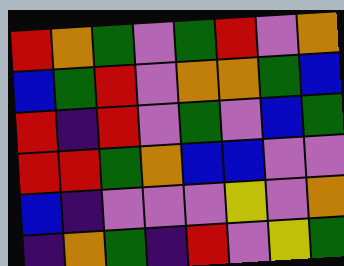[["red", "orange", "green", "violet", "green", "red", "violet", "orange"], ["blue", "green", "red", "violet", "orange", "orange", "green", "blue"], ["red", "indigo", "red", "violet", "green", "violet", "blue", "green"], ["red", "red", "green", "orange", "blue", "blue", "violet", "violet"], ["blue", "indigo", "violet", "violet", "violet", "yellow", "violet", "orange"], ["indigo", "orange", "green", "indigo", "red", "violet", "yellow", "green"]]